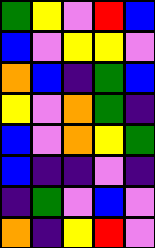[["green", "yellow", "violet", "red", "blue"], ["blue", "violet", "yellow", "yellow", "violet"], ["orange", "blue", "indigo", "green", "blue"], ["yellow", "violet", "orange", "green", "indigo"], ["blue", "violet", "orange", "yellow", "green"], ["blue", "indigo", "indigo", "violet", "indigo"], ["indigo", "green", "violet", "blue", "violet"], ["orange", "indigo", "yellow", "red", "violet"]]